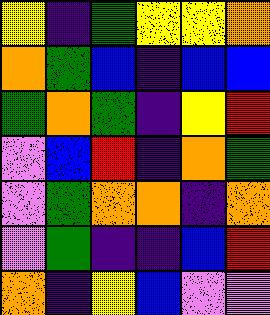[["yellow", "indigo", "green", "yellow", "yellow", "orange"], ["orange", "green", "blue", "indigo", "blue", "blue"], ["green", "orange", "green", "indigo", "yellow", "red"], ["violet", "blue", "red", "indigo", "orange", "green"], ["violet", "green", "orange", "orange", "indigo", "orange"], ["violet", "green", "indigo", "indigo", "blue", "red"], ["orange", "indigo", "yellow", "blue", "violet", "violet"]]